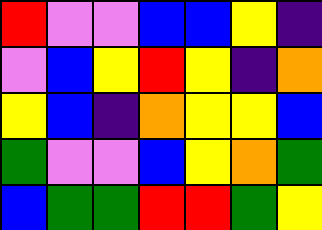[["red", "violet", "violet", "blue", "blue", "yellow", "indigo"], ["violet", "blue", "yellow", "red", "yellow", "indigo", "orange"], ["yellow", "blue", "indigo", "orange", "yellow", "yellow", "blue"], ["green", "violet", "violet", "blue", "yellow", "orange", "green"], ["blue", "green", "green", "red", "red", "green", "yellow"]]